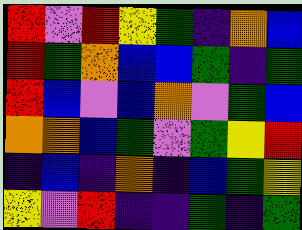[["red", "violet", "red", "yellow", "green", "indigo", "orange", "blue"], ["red", "green", "orange", "blue", "blue", "green", "indigo", "green"], ["red", "blue", "violet", "blue", "orange", "violet", "green", "blue"], ["orange", "orange", "blue", "green", "violet", "green", "yellow", "red"], ["indigo", "blue", "indigo", "orange", "indigo", "blue", "green", "yellow"], ["yellow", "violet", "red", "indigo", "indigo", "green", "indigo", "green"]]